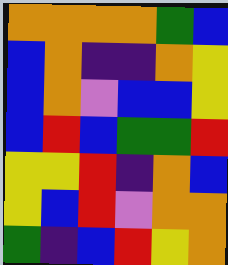[["orange", "orange", "orange", "orange", "green", "blue"], ["blue", "orange", "indigo", "indigo", "orange", "yellow"], ["blue", "orange", "violet", "blue", "blue", "yellow"], ["blue", "red", "blue", "green", "green", "red"], ["yellow", "yellow", "red", "indigo", "orange", "blue"], ["yellow", "blue", "red", "violet", "orange", "orange"], ["green", "indigo", "blue", "red", "yellow", "orange"]]